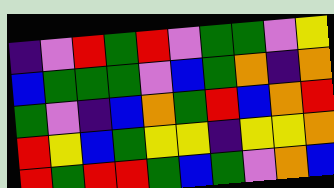[["indigo", "violet", "red", "green", "red", "violet", "green", "green", "violet", "yellow"], ["blue", "green", "green", "green", "violet", "blue", "green", "orange", "indigo", "orange"], ["green", "violet", "indigo", "blue", "orange", "green", "red", "blue", "orange", "red"], ["red", "yellow", "blue", "green", "yellow", "yellow", "indigo", "yellow", "yellow", "orange"], ["red", "green", "red", "red", "green", "blue", "green", "violet", "orange", "blue"]]